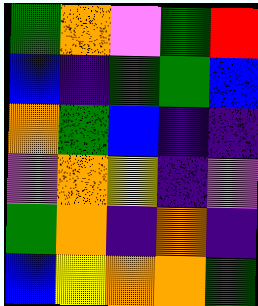[["green", "orange", "violet", "green", "red"], ["blue", "indigo", "green", "green", "blue"], ["orange", "green", "blue", "indigo", "indigo"], ["violet", "orange", "yellow", "indigo", "violet"], ["green", "orange", "indigo", "orange", "indigo"], ["blue", "yellow", "orange", "orange", "green"]]